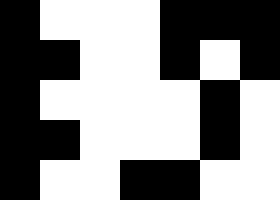[["black", "white", "white", "white", "black", "black", "black"], ["black", "black", "white", "white", "black", "white", "black"], ["black", "white", "white", "white", "white", "black", "white"], ["black", "black", "white", "white", "white", "black", "white"], ["black", "white", "white", "black", "black", "white", "white"]]